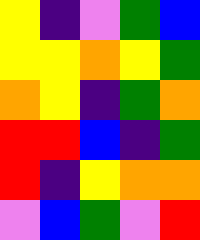[["yellow", "indigo", "violet", "green", "blue"], ["yellow", "yellow", "orange", "yellow", "green"], ["orange", "yellow", "indigo", "green", "orange"], ["red", "red", "blue", "indigo", "green"], ["red", "indigo", "yellow", "orange", "orange"], ["violet", "blue", "green", "violet", "red"]]